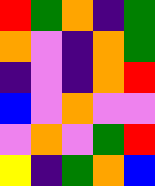[["red", "green", "orange", "indigo", "green"], ["orange", "violet", "indigo", "orange", "green"], ["indigo", "violet", "indigo", "orange", "red"], ["blue", "violet", "orange", "violet", "violet"], ["violet", "orange", "violet", "green", "red"], ["yellow", "indigo", "green", "orange", "blue"]]